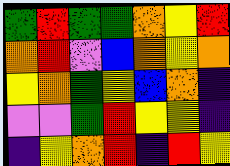[["green", "red", "green", "green", "orange", "yellow", "red"], ["orange", "red", "violet", "blue", "orange", "yellow", "orange"], ["yellow", "orange", "green", "yellow", "blue", "orange", "indigo"], ["violet", "violet", "green", "red", "yellow", "yellow", "indigo"], ["indigo", "yellow", "orange", "red", "indigo", "red", "yellow"]]